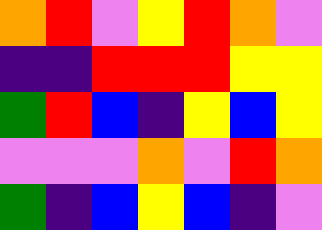[["orange", "red", "violet", "yellow", "red", "orange", "violet"], ["indigo", "indigo", "red", "red", "red", "yellow", "yellow"], ["green", "red", "blue", "indigo", "yellow", "blue", "yellow"], ["violet", "violet", "violet", "orange", "violet", "red", "orange"], ["green", "indigo", "blue", "yellow", "blue", "indigo", "violet"]]